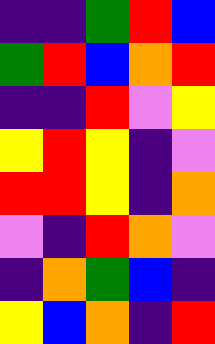[["indigo", "indigo", "green", "red", "blue"], ["green", "red", "blue", "orange", "red"], ["indigo", "indigo", "red", "violet", "yellow"], ["yellow", "red", "yellow", "indigo", "violet"], ["red", "red", "yellow", "indigo", "orange"], ["violet", "indigo", "red", "orange", "violet"], ["indigo", "orange", "green", "blue", "indigo"], ["yellow", "blue", "orange", "indigo", "red"]]